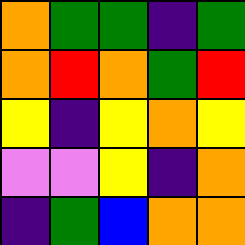[["orange", "green", "green", "indigo", "green"], ["orange", "red", "orange", "green", "red"], ["yellow", "indigo", "yellow", "orange", "yellow"], ["violet", "violet", "yellow", "indigo", "orange"], ["indigo", "green", "blue", "orange", "orange"]]